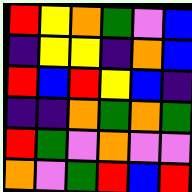[["red", "yellow", "orange", "green", "violet", "blue"], ["indigo", "yellow", "yellow", "indigo", "orange", "blue"], ["red", "blue", "red", "yellow", "blue", "indigo"], ["indigo", "indigo", "orange", "green", "orange", "green"], ["red", "green", "violet", "orange", "violet", "violet"], ["orange", "violet", "green", "red", "blue", "red"]]